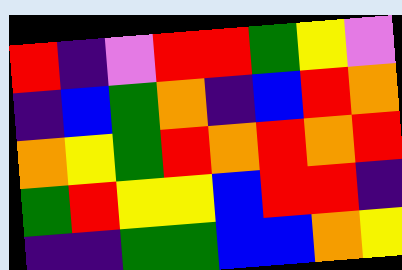[["red", "indigo", "violet", "red", "red", "green", "yellow", "violet"], ["indigo", "blue", "green", "orange", "indigo", "blue", "red", "orange"], ["orange", "yellow", "green", "red", "orange", "red", "orange", "red"], ["green", "red", "yellow", "yellow", "blue", "red", "red", "indigo"], ["indigo", "indigo", "green", "green", "blue", "blue", "orange", "yellow"]]